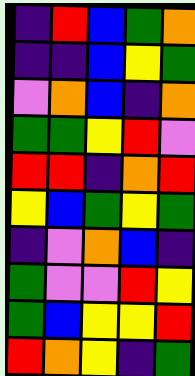[["indigo", "red", "blue", "green", "orange"], ["indigo", "indigo", "blue", "yellow", "green"], ["violet", "orange", "blue", "indigo", "orange"], ["green", "green", "yellow", "red", "violet"], ["red", "red", "indigo", "orange", "red"], ["yellow", "blue", "green", "yellow", "green"], ["indigo", "violet", "orange", "blue", "indigo"], ["green", "violet", "violet", "red", "yellow"], ["green", "blue", "yellow", "yellow", "red"], ["red", "orange", "yellow", "indigo", "green"]]